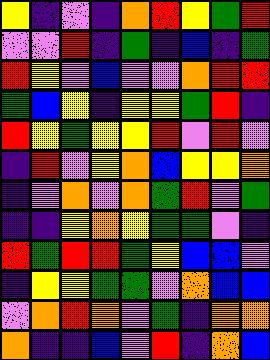[["yellow", "indigo", "violet", "indigo", "orange", "red", "yellow", "green", "red"], ["violet", "violet", "red", "indigo", "green", "indigo", "blue", "indigo", "green"], ["red", "yellow", "violet", "blue", "violet", "violet", "orange", "red", "red"], ["green", "blue", "yellow", "indigo", "yellow", "yellow", "green", "red", "indigo"], ["red", "yellow", "green", "yellow", "yellow", "red", "violet", "red", "violet"], ["indigo", "red", "violet", "yellow", "orange", "blue", "yellow", "yellow", "orange"], ["indigo", "violet", "orange", "violet", "orange", "green", "red", "violet", "green"], ["indigo", "indigo", "yellow", "orange", "yellow", "green", "green", "violet", "indigo"], ["red", "green", "red", "red", "green", "yellow", "blue", "blue", "violet"], ["indigo", "yellow", "yellow", "green", "green", "violet", "orange", "blue", "blue"], ["violet", "orange", "red", "orange", "violet", "green", "indigo", "orange", "orange"], ["orange", "indigo", "indigo", "blue", "violet", "red", "indigo", "orange", "blue"]]